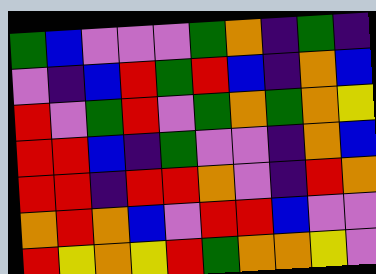[["green", "blue", "violet", "violet", "violet", "green", "orange", "indigo", "green", "indigo"], ["violet", "indigo", "blue", "red", "green", "red", "blue", "indigo", "orange", "blue"], ["red", "violet", "green", "red", "violet", "green", "orange", "green", "orange", "yellow"], ["red", "red", "blue", "indigo", "green", "violet", "violet", "indigo", "orange", "blue"], ["red", "red", "indigo", "red", "red", "orange", "violet", "indigo", "red", "orange"], ["orange", "red", "orange", "blue", "violet", "red", "red", "blue", "violet", "violet"], ["red", "yellow", "orange", "yellow", "red", "green", "orange", "orange", "yellow", "violet"]]